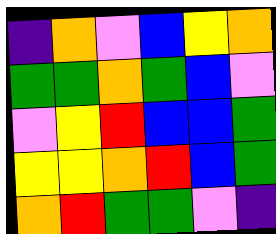[["indigo", "orange", "violet", "blue", "yellow", "orange"], ["green", "green", "orange", "green", "blue", "violet"], ["violet", "yellow", "red", "blue", "blue", "green"], ["yellow", "yellow", "orange", "red", "blue", "green"], ["orange", "red", "green", "green", "violet", "indigo"]]